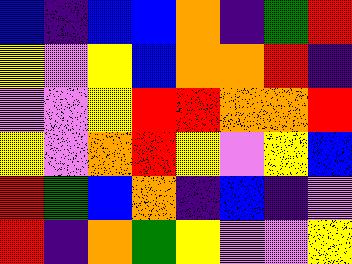[["blue", "indigo", "blue", "blue", "orange", "indigo", "green", "red"], ["yellow", "violet", "yellow", "blue", "orange", "orange", "red", "indigo"], ["violet", "violet", "yellow", "red", "red", "orange", "orange", "red"], ["yellow", "violet", "orange", "red", "yellow", "violet", "yellow", "blue"], ["red", "green", "blue", "orange", "indigo", "blue", "indigo", "violet"], ["red", "indigo", "orange", "green", "yellow", "violet", "violet", "yellow"]]